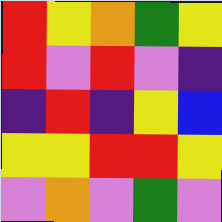[["red", "yellow", "orange", "green", "yellow"], ["red", "violet", "red", "violet", "indigo"], ["indigo", "red", "indigo", "yellow", "blue"], ["yellow", "yellow", "red", "red", "yellow"], ["violet", "orange", "violet", "green", "violet"]]